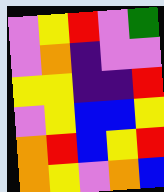[["violet", "yellow", "red", "violet", "green"], ["violet", "orange", "indigo", "violet", "violet"], ["yellow", "yellow", "indigo", "indigo", "red"], ["violet", "yellow", "blue", "blue", "yellow"], ["orange", "red", "blue", "yellow", "red"], ["orange", "yellow", "violet", "orange", "blue"]]